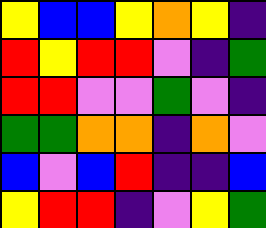[["yellow", "blue", "blue", "yellow", "orange", "yellow", "indigo"], ["red", "yellow", "red", "red", "violet", "indigo", "green"], ["red", "red", "violet", "violet", "green", "violet", "indigo"], ["green", "green", "orange", "orange", "indigo", "orange", "violet"], ["blue", "violet", "blue", "red", "indigo", "indigo", "blue"], ["yellow", "red", "red", "indigo", "violet", "yellow", "green"]]